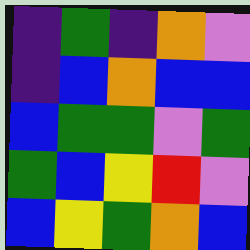[["indigo", "green", "indigo", "orange", "violet"], ["indigo", "blue", "orange", "blue", "blue"], ["blue", "green", "green", "violet", "green"], ["green", "blue", "yellow", "red", "violet"], ["blue", "yellow", "green", "orange", "blue"]]